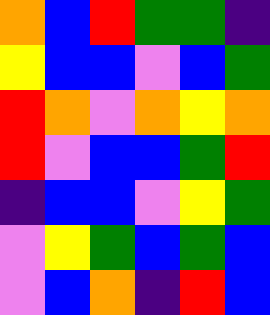[["orange", "blue", "red", "green", "green", "indigo"], ["yellow", "blue", "blue", "violet", "blue", "green"], ["red", "orange", "violet", "orange", "yellow", "orange"], ["red", "violet", "blue", "blue", "green", "red"], ["indigo", "blue", "blue", "violet", "yellow", "green"], ["violet", "yellow", "green", "blue", "green", "blue"], ["violet", "blue", "orange", "indigo", "red", "blue"]]